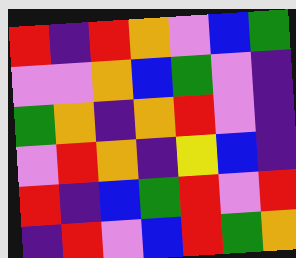[["red", "indigo", "red", "orange", "violet", "blue", "green"], ["violet", "violet", "orange", "blue", "green", "violet", "indigo"], ["green", "orange", "indigo", "orange", "red", "violet", "indigo"], ["violet", "red", "orange", "indigo", "yellow", "blue", "indigo"], ["red", "indigo", "blue", "green", "red", "violet", "red"], ["indigo", "red", "violet", "blue", "red", "green", "orange"]]